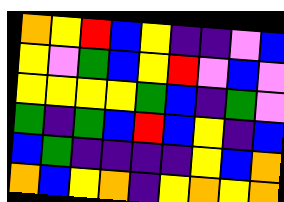[["orange", "yellow", "red", "blue", "yellow", "indigo", "indigo", "violet", "blue"], ["yellow", "violet", "green", "blue", "yellow", "red", "violet", "blue", "violet"], ["yellow", "yellow", "yellow", "yellow", "green", "blue", "indigo", "green", "violet"], ["green", "indigo", "green", "blue", "red", "blue", "yellow", "indigo", "blue"], ["blue", "green", "indigo", "indigo", "indigo", "indigo", "yellow", "blue", "orange"], ["orange", "blue", "yellow", "orange", "indigo", "yellow", "orange", "yellow", "orange"]]